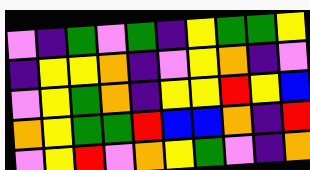[["violet", "indigo", "green", "violet", "green", "indigo", "yellow", "green", "green", "yellow"], ["indigo", "yellow", "yellow", "orange", "indigo", "violet", "yellow", "orange", "indigo", "violet"], ["violet", "yellow", "green", "orange", "indigo", "yellow", "yellow", "red", "yellow", "blue"], ["orange", "yellow", "green", "green", "red", "blue", "blue", "orange", "indigo", "red"], ["violet", "yellow", "red", "violet", "orange", "yellow", "green", "violet", "indigo", "orange"]]